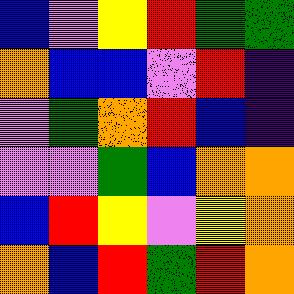[["blue", "violet", "yellow", "red", "green", "green"], ["orange", "blue", "blue", "violet", "red", "indigo"], ["violet", "green", "orange", "red", "blue", "indigo"], ["violet", "violet", "green", "blue", "orange", "orange"], ["blue", "red", "yellow", "violet", "yellow", "orange"], ["orange", "blue", "red", "green", "red", "orange"]]